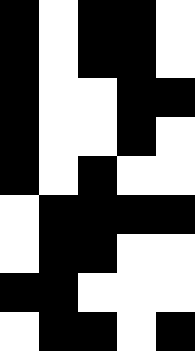[["black", "white", "black", "black", "white"], ["black", "white", "black", "black", "white"], ["black", "white", "white", "black", "black"], ["black", "white", "white", "black", "white"], ["black", "white", "black", "white", "white"], ["white", "black", "black", "black", "black"], ["white", "black", "black", "white", "white"], ["black", "black", "white", "white", "white"], ["white", "black", "black", "white", "black"]]